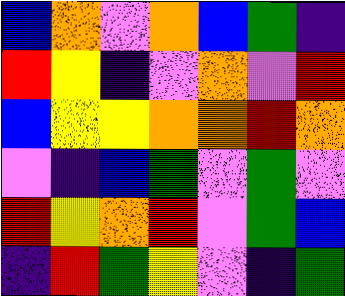[["blue", "orange", "violet", "orange", "blue", "green", "indigo"], ["red", "yellow", "indigo", "violet", "orange", "violet", "red"], ["blue", "yellow", "yellow", "orange", "orange", "red", "orange"], ["violet", "indigo", "blue", "green", "violet", "green", "violet"], ["red", "yellow", "orange", "red", "violet", "green", "blue"], ["indigo", "red", "green", "yellow", "violet", "indigo", "green"]]